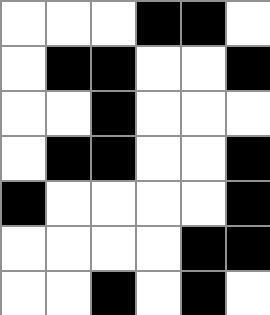[["white", "white", "white", "black", "black", "white"], ["white", "black", "black", "white", "white", "black"], ["white", "white", "black", "white", "white", "white"], ["white", "black", "black", "white", "white", "black"], ["black", "white", "white", "white", "white", "black"], ["white", "white", "white", "white", "black", "black"], ["white", "white", "black", "white", "black", "white"]]